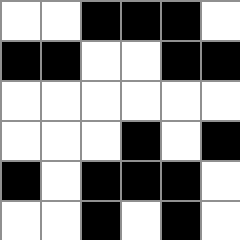[["white", "white", "black", "black", "black", "white"], ["black", "black", "white", "white", "black", "black"], ["white", "white", "white", "white", "white", "white"], ["white", "white", "white", "black", "white", "black"], ["black", "white", "black", "black", "black", "white"], ["white", "white", "black", "white", "black", "white"]]